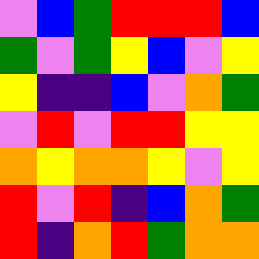[["violet", "blue", "green", "red", "red", "red", "blue"], ["green", "violet", "green", "yellow", "blue", "violet", "yellow"], ["yellow", "indigo", "indigo", "blue", "violet", "orange", "green"], ["violet", "red", "violet", "red", "red", "yellow", "yellow"], ["orange", "yellow", "orange", "orange", "yellow", "violet", "yellow"], ["red", "violet", "red", "indigo", "blue", "orange", "green"], ["red", "indigo", "orange", "red", "green", "orange", "orange"]]